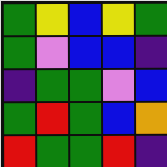[["green", "yellow", "blue", "yellow", "green"], ["green", "violet", "blue", "blue", "indigo"], ["indigo", "green", "green", "violet", "blue"], ["green", "red", "green", "blue", "orange"], ["red", "green", "green", "red", "indigo"]]